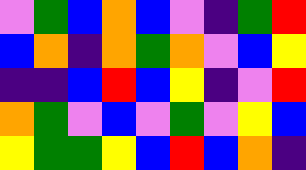[["violet", "green", "blue", "orange", "blue", "violet", "indigo", "green", "red"], ["blue", "orange", "indigo", "orange", "green", "orange", "violet", "blue", "yellow"], ["indigo", "indigo", "blue", "red", "blue", "yellow", "indigo", "violet", "red"], ["orange", "green", "violet", "blue", "violet", "green", "violet", "yellow", "blue"], ["yellow", "green", "green", "yellow", "blue", "red", "blue", "orange", "indigo"]]